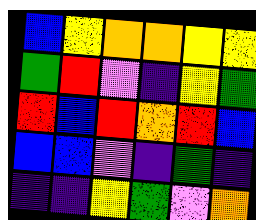[["blue", "yellow", "orange", "orange", "yellow", "yellow"], ["green", "red", "violet", "indigo", "yellow", "green"], ["red", "blue", "red", "orange", "red", "blue"], ["blue", "blue", "violet", "indigo", "green", "indigo"], ["indigo", "indigo", "yellow", "green", "violet", "orange"]]